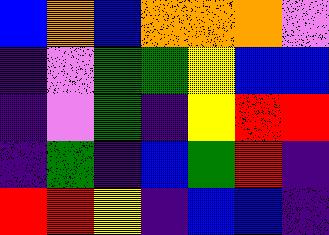[["blue", "orange", "blue", "orange", "orange", "orange", "violet"], ["indigo", "violet", "green", "green", "yellow", "blue", "blue"], ["indigo", "violet", "green", "indigo", "yellow", "red", "red"], ["indigo", "green", "indigo", "blue", "green", "red", "indigo"], ["red", "red", "yellow", "indigo", "blue", "blue", "indigo"]]